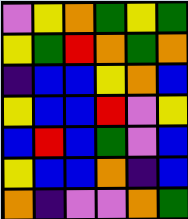[["violet", "yellow", "orange", "green", "yellow", "green"], ["yellow", "green", "red", "orange", "green", "orange"], ["indigo", "blue", "blue", "yellow", "orange", "blue"], ["yellow", "blue", "blue", "red", "violet", "yellow"], ["blue", "red", "blue", "green", "violet", "blue"], ["yellow", "blue", "blue", "orange", "indigo", "blue"], ["orange", "indigo", "violet", "violet", "orange", "green"]]